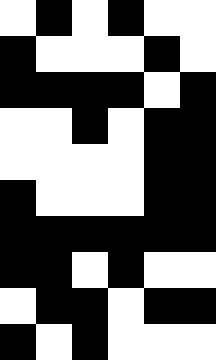[["white", "black", "white", "black", "white", "white"], ["black", "white", "white", "white", "black", "white"], ["black", "black", "black", "black", "white", "black"], ["white", "white", "black", "white", "black", "black"], ["white", "white", "white", "white", "black", "black"], ["black", "white", "white", "white", "black", "black"], ["black", "black", "black", "black", "black", "black"], ["black", "black", "white", "black", "white", "white"], ["white", "black", "black", "white", "black", "black"], ["black", "white", "black", "white", "white", "white"]]